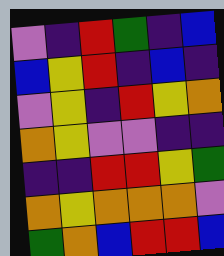[["violet", "indigo", "red", "green", "indigo", "blue"], ["blue", "yellow", "red", "indigo", "blue", "indigo"], ["violet", "yellow", "indigo", "red", "yellow", "orange"], ["orange", "yellow", "violet", "violet", "indigo", "indigo"], ["indigo", "indigo", "red", "red", "yellow", "green"], ["orange", "yellow", "orange", "orange", "orange", "violet"], ["green", "orange", "blue", "red", "red", "blue"]]